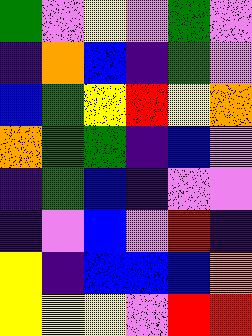[["green", "violet", "yellow", "violet", "green", "violet"], ["indigo", "orange", "blue", "indigo", "green", "violet"], ["blue", "green", "yellow", "red", "yellow", "orange"], ["orange", "green", "green", "indigo", "blue", "violet"], ["indigo", "green", "blue", "indigo", "violet", "violet"], ["indigo", "violet", "blue", "violet", "red", "indigo"], ["yellow", "indigo", "blue", "blue", "blue", "orange"], ["yellow", "yellow", "yellow", "violet", "red", "red"]]